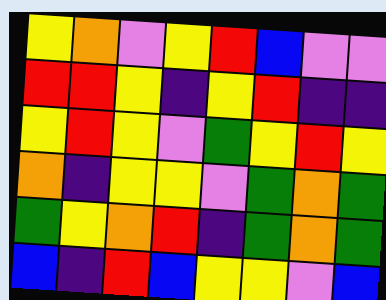[["yellow", "orange", "violet", "yellow", "red", "blue", "violet", "violet"], ["red", "red", "yellow", "indigo", "yellow", "red", "indigo", "indigo"], ["yellow", "red", "yellow", "violet", "green", "yellow", "red", "yellow"], ["orange", "indigo", "yellow", "yellow", "violet", "green", "orange", "green"], ["green", "yellow", "orange", "red", "indigo", "green", "orange", "green"], ["blue", "indigo", "red", "blue", "yellow", "yellow", "violet", "blue"]]